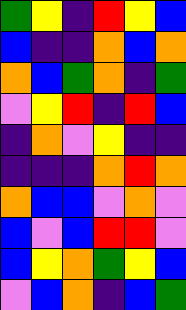[["green", "yellow", "indigo", "red", "yellow", "blue"], ["blue", "indigo", "indigo", "orange", "blue", "orange"], ["orange", "blue", "green", "orange", "indigo", "green"], ["violet", "yellow", "red", "indigo", "red", "blue"], ["indigo", "orange", "violet", "yellow", "indigo", "indigo"], ["indigo", "indigo", "indigo", "orange", "red", "orange"], ["orange", "blue", "blue", "violet", "orange", "violet"], ["blue", "violet", "blue", "red", "red", "violet"], ["blue", "yellow", "orange", "green", "yellow", "blue"], ["violet", "blue", "orange", "indigo", "blue", "green"]]